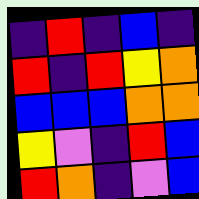[["indigo", "red", "indigo", "blue", "indigo"], ["red", "indigo", "red", "yellow", "orange"], ["blue", "blue", "blue", "orange", "orange"], ["yellow", "violet", "indigo", "red", "blue"], ["red", "orange", "indigo", "violet", "blue"]]